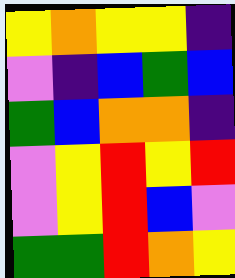[["yellow", "orange", "yellow", "yellow", "indigo"], ["violet", "indigo", "blue", "green", "blue"], ["green", "blue", "orange", "orange", "indigo"], ["violet", "yellow", "red", "yellow", "red"], ["violet", "yellow", "red", "blue", "violet"], ["green", "green", "red", "orange", "yellow"]]